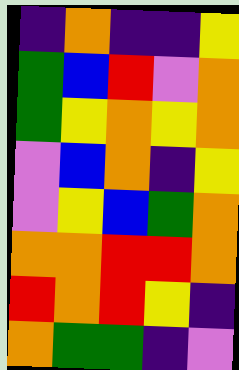[["indigo", "orange", "indigo", "indigo", "yellow"], ["green", "blue", "red", "violet", "orange"], ["green", "yellow", "orange", "yellow", "orange"], ["violet", "blue", "orange", "indigo", "yellow"], ["violet", "yellow", "blue", "green", "orange"], ["orange", "orange", "red", "red", "orange"], ["red", "orange", "red", "yellow", "indigo"], ["orange", "green", "green", "indigo", "violet"]]